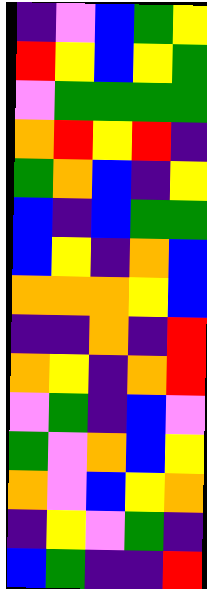[["indigo", "violet", "blue", "green", "yellow"], ["red", "yellow", "blue", "yellow", "green"], ["violet", "green", "green", "green", "green"], ["orange", "red", "yellow", "red", "indigo"], ["green", "orange", "blue", "indigo", "yellow"], ["blue", "indigo", "blue", "green", "green"], ["blue", "yellow", "indigo", "orange", "blue"], ["orange", "orange", "orange", "yellow", "blue"], ["indigo", "indigo", "orange", "indigo", "red"], ["orange", "yellow", "indigo", "orange", "red"], ["violet", "green", "indigo", "blue", "violet"], ["green", "violet", "orange", "blue", "yellow"], ["orange", "violet", "blue", "yellow", "orange"], ["indigo", "yellow", "violet", "green", "indigo"], ["blue", "green", "indigo", "indigo", "red"]]